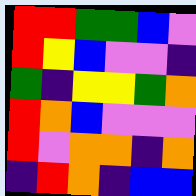[["red", "red", "green", "green", "blue", "violet"], ["red", "yellow", "blue", "violet", "violet", "indigo"], ["green", "indigo", "yellow", "yellow", "green", "orange"], ["red", "orange", "blue", "violet", "violet", "violet"], ["red", "violet", "orange", "orange", "indigo", "orange"], ["indigo", "red", "orange", "indigo", "blue", "blue"]]